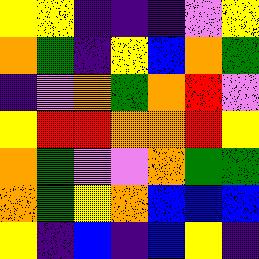[["yellow", "yellow", "indigo", "indigo", "indigo", "violet", "yellow"], ["orange", "green", "indigo", "yellow", "blue", "orange", "green"], ["indigo", "violet", "orange", "green", "orange", "red", "violet"], ["yellow", "red", "red", "orange", "orange", "red", "yellow"], ["orange", "green", "violet", "violet", "orange", "green", "green"], ["orange", "green", "yellow", "orange", "blue", "blue", "blue"], ["yellow", "indigo", "blue", "indigo", "blue", "yellow", "indigo"]]